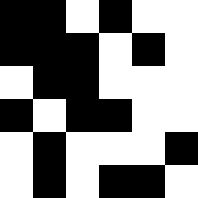[["black", "black", "white", "black", "white", "white"], ["black", "black", "black", "white", "black", "white"], ["white", "black", "black", "white", "white", "white"], ["black", "white", "black", "black", "white", "white"], ["white", "black", "white", "white", "white", "black"], ["white", "black", "white", "black", "black", "white"]]